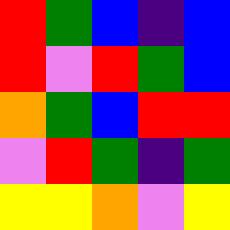[["red", "green", "blue", "indigo", "blue"], ["red", "violet", "red", "green", "blue"], ["orange", "green", "blue", "red", "red"], ["violet", "red", "green", "indigo", "green"], ["yellow", "yellow", "orange", "violet", "yellow"]]